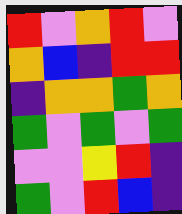[["red", "violet", "orange", "red", "violet"], ["orange", "blue", "indigo", "red", "red"], ["indigo", "orange", "orange", "green", "orange"], ["green", "violet", "green", "violet", "green"], ["violet", "violet", "yellow", "red", "indigo"], ["green", "violet", "red", "blue", "indigo"]]